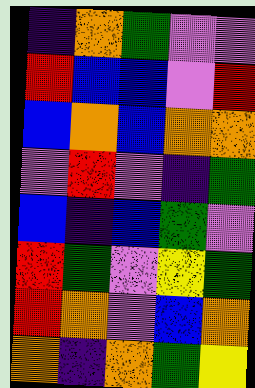[["indigo", "orange", "green", "violet", "violet"], ["red", "blue", "blue", "violet", "red"], ["blue", "orange", "blue", "orange", "orange"], ["violet", "red", "violet", "indigo", "green"], ["blue", "indigo", "blue", "green", "violet"], ["red", "green", "violet", "yellow", "green"], ["red", "orange", "violet", "blue", "orange"], ["orange", "indigo", "orange", "green", "yellow"]]